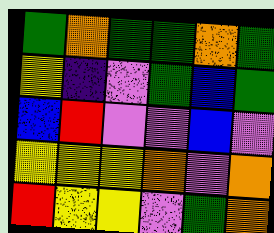[["green", "orange", "green", "green", "orange", "green"], ["yellow", "indigo", "violet", "green", "blue", "green"], ["blue", "red", "violet", "violet", "blue", "violet"], ["yellow", "yellow", "yellow", "orange", "violet", "orange"], ["red", "yellow", "yellow", "violet", "green", "orange"]]